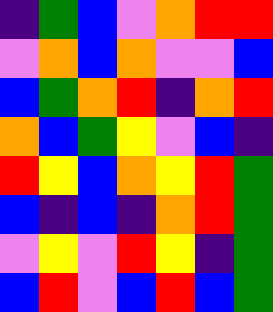[["indigo", "green", "blue", "violet", "orange", "red", "red"], ["violet", "orange", "blue", "orange", "violet", "violet", "blue"], ["blue", "green", "orange", "red", "indigo", "orange", "red"], ["orange", "blue", "green", "yellow", "violet", "blue", "indigo"], ["red", "yellow", "blue", "orange", "yellow", "red", "green"], ["blue", "indigo", "blue", "indigo", "orange", "red", "green"], ["violet", "yellow", "violet", "red", "yellow", "indigo", "green"], ["blue", "red", "violet", "blue", "red", "blue", "green"]]